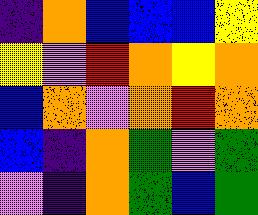[["indigo", "orange", "blue", "blue", "blue", "yellow"], ["yellow", "violet", "red", "orange", "yellow", "orange"], ["blue", "orange", "violet", "orange", "red", "orange"], ["blue", "indigo", "orange", "green", "violet", "green"], ["violet", "indigo", "orange", "green", "blue", "green"]]